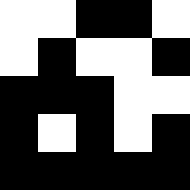[["white", "white", "black", "black", "white"], ["white", "black", "white", "white", "black"], ["black", "black", "black", "white", "white"], ["black", "white", "black", "white", "black"], ["black", "black", "black", "black", "black"]]